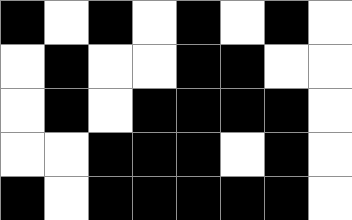[["black", "white", "black", "white", "black", "white", "black", "white"], ["white", "black", "white", "white", "black", "black", "white", "white"], ["white", "black", "white", "black", "black", "black", "black", "white"], ["white", "white", "black", "black", "black", "white", "black", "white"], ["black", "white", "black", "black", "black", "black", "black", "white"]]